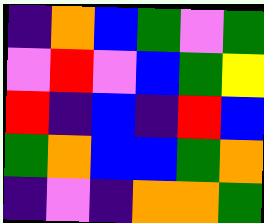[["indigo", "orange", "blue", "green", "violet", "green"], ["violet", "red", "violet", "blue", "green", "yellow"], ["red", "indigo", "blue", "indigo", "red", "blue"], ["green", "orange", "blue", "blue", "green", "orange"], ["indigo", "violet", "indigo", "orange", "orange", "green"]]